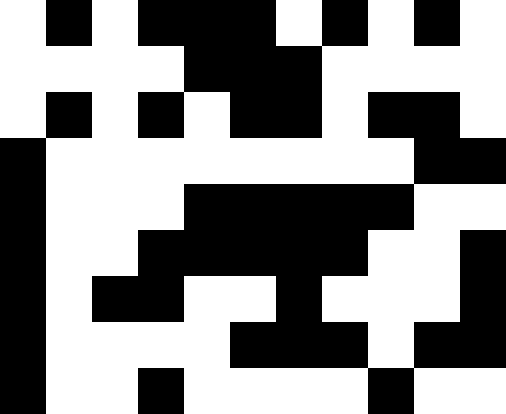[["white", "black", "white", "black", "black", "black", "white", "black", "white", "black", "white"], ["white", "white", "white", "white", "black", "black", "black", "white", "white", "white", "white"], ["white", "black", "white", "black", "white", "black", "black", "white", "black", "black", "white"], ["black", "white", "white", "white", "white", "white", "white", "white", "white", "black", "black"], ["black", "white", "white", "white", "black", "black", "black", "black", "black", "white", "white"], ["black", "white", "white", "black", "black", "black", "black", "black", "white", "white", "black"], ["black", "white", "black", "black", "white", "white", "black", "white", "white", "white", "black"], ["black", "white", "white", "white", "white", "black", "black", "black", "white", "black", "black"], ["black", "white", "white", "black", "white", "white", "white", "white", "black", "white", "white"]]